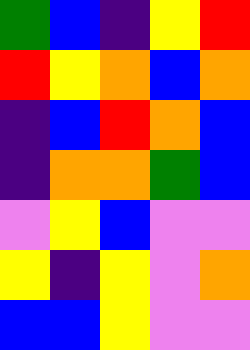[["green", "blue", "indigo", "yellow", "red"], ["red", "yellow", "orange", "blue", "orange"], ["indigo", "blue", "red", "orange", "blue"], ["indigo", "orange", "orange", "green", "blue"], ["violet", "yellow", "blue", "violet", "violet"], ["yellow", "indigo", "yellow", "violet", "orange"], ["blue", "blue", "yellow", "violet", "violet"]]